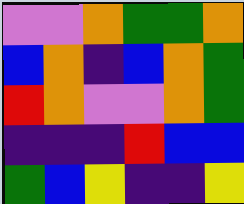[["violet", "violet", "orange", "green", "green", "orange"], ["blue", "orange", "indigo", "blue", "orange", "green"], ["red", "orange", "violet", "violet", "orange", "green"], ["indigo", "indigo", "indigo", "red", "blue", "blue"], ["green", "blue", "yellow", "indigo", "indigo", "yellow"]]